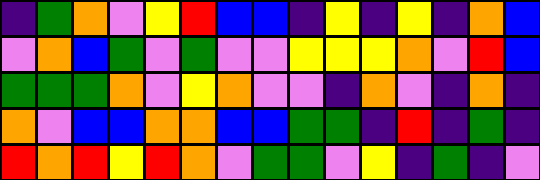[["indigo", "green", "orange", "violet", "yellow", "red", "blue", "blue", "indigo", "yellow", "indigo", "yellow", "indigo", "orange", "blue"], ["violet", "orange", "blue", "green", "violet", "green", "violet", "violet", "yellow", "yellow", "yellow", "orange", "violet", "red", "blue"], ["green", "green", "green", "orange", "violet", "yellow", "orange", "violet", "violet", "indigo", "orange", "violet", "indigo", "orange", "indigo"], ["orange", "violet", "blue", "blue", "orange", "orange", "blue", "blue", "green", "green", "indigo", "red", "indigo", "green", "indigo"], ["red", "orange", "red", "yellow", "red", "orange", "violet", "green", "green", "violet", "yellow", "indigo", "green", "indigo", "violet"]]